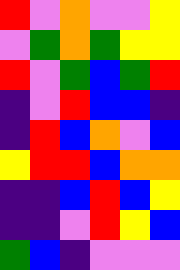[["red", "violet", "orange", "violet", "violet", "yellow"], ["violet", "green", "orange", "green", "yellow", "yellow"], ["red", "violet", "green", "blue", "green", "red"], ["indigo", "violet", "red", "blue", "blue", "indigo"], ["indigo", "red", "blue", "orange", "violet", "blue"], ["yellow", "red", "red", "blue", "orange", "orange"], ["indigo", "indigo", "blue", "red", "blue", "yellow"], ["indigo", "indigo", "violet", "red", "yellow", "blue"], ["green", "blue", "indigo", "violet", "violet", "violet"]]